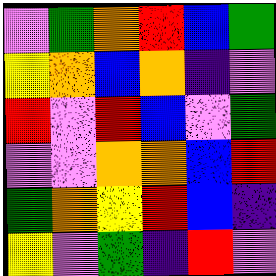[["violet", "green", "orange", "red", "blue", "green"], ["yellow", "orange", "blue", "orange", "indigo", "violet"], ["red", "violet", "red", "blue", "violet", "green"], ["violet", "violet", "orange", "orange", "blue", "red"], ["green", "orange", "yellow", "red", "blue", "indigo"], ["yellow", "violet", "green", "indigo", "red", "violet"]]